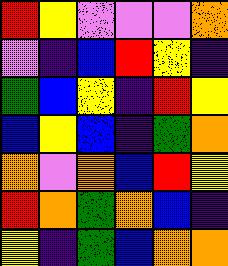[["red", "yellow", "violet", "violet", "violet", "orange"], ["violet", "indigo", "blue", "red", "yellow", "indigo"], ["green", "blue", "yellow", "indigo", "red", "yellow"], ["blue", "yellow", "blue", "indigo", "green", "orange"], ["orange", "violet", "orange", "blue", "red", "yellow"], ["red", "orange", "green", "orange", "blue", "indigo"], ["yellow", "indigo", "green", "blue", "orange", "orange"]]